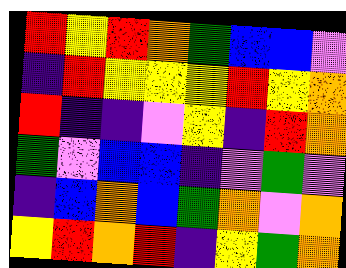[["red", "yellow", "red", "orange", "green", "blue", "blue", "violet"], ["indigo", "red", "yellow", "yellow", "yellow", "red", "yellow", "orange"], ["red", "indigo", "indigo", "violet", "yellow", "indigo", "red", "orange"], ["green", "violet", "blue", "blue", "indigo", "violet", "green", "violet"], ["indigo", "blue", "orange", "blue", "green", "orange", "violet", "orange"], ["yellow", "red", "orange", "red", "indigo", "yellow", "green", "orange"]]